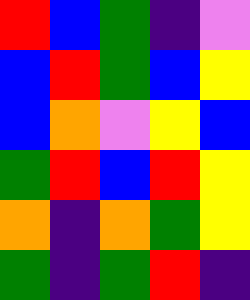[["red", "blue", "green", "indigo", "violet"], ["blue", "red", "green", "blue", "yellow"], ["blue", "orange", "violet", "yellow", "blue"], ["green", "red", "blue", "red", "yellow"], ["orange", "indigo", "orange", "green", "yellow"], ["green", "indigo", "green", "red", "indigo"]]